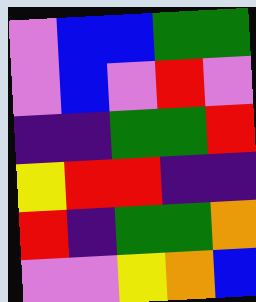[["violet", "blue", "blue", "green", "green"], ["violet", "blue", "violet", "red", "violet"], ["indigo", "indigo", "green", "green", "red"], ["yellow", "red", "red", "indigo", "indigo"], ["red", "indigo", "green", "green", "orange"], ["violet", "violet", "yellow", "orange", "blue"]]